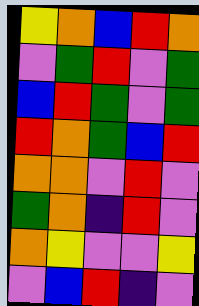[["yellow", "orange", "blue", "red", "orange"], ["violet", "green", "red", "violet", "green"], ["blue", "red", "green", "violet", "green"], ["red", "orange", "green", "blue", "red"], ["orange", "orange", "violet", "red", "violet"], ["green", "orange", "indigo", "red", "violet"], ["orange", "yellow", "violet", "violet", "yellow"], ["violet", "blue", "red", "indigo", "violet"]]